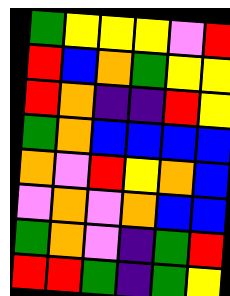[["green", "yellow", "yellow", "yellow", "violet", "red"], ["red", "blue", "orange", "green", "yellow", "yellow"], ["red", "orange", "indigo", "indigo", "red", "yellow"], ["green", "orange", "blue", "blue", "blue", "blue"], ["orange", "violet", "red", "yellow", "orange", "blue"], ["violet", "orange", "violet", "orange", "blue", "blue"], ["green", "orange", "violet", "indigo", "green", "red"], ["red", "red", "green", "indigo", "green", "yellow"]]